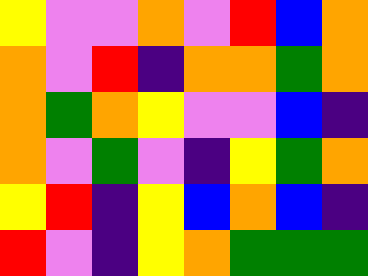[["yellow", "violet", "violet", "orange", "violet", "red", "blue", "orange"], ["orange", "violet", "red", "indigo", "orange", "orange", "green", "orange"], ["orange", "green", "orange", "yellow", "violet", "violet", "blue", "indigo"], ["orange", "violet", "green", "violet", "indigo", "yellow", "green", "orange"], ["yellow", "red", "indigo", "yellow", "blue", "orange", "blue", "indigo"], ["red", "violet", "indigo", "yellow", "orange", "green", "green", "green"]]